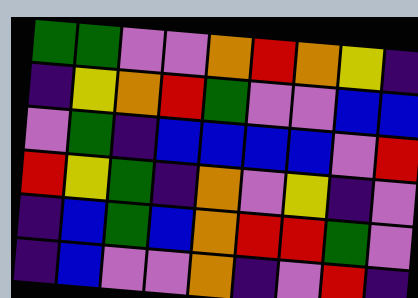[["green", "green", "violet", "violet", "orange", "red", "orange", "yellow", "indigo"], ["indigo", "yellow", "orange", "red", "green", "violet", "violet", "blue", "blue"], ["violet", "green", "indigo", "blue", "blue", "blue", "blue", "violet", "red"], ["red", "yellow", "green", "indigo", "orange", "violet", "yellow", "indigo", "violet"], ["indigo", "blue", "green", "blue", "orange", "red", "red", "green", "violet"], ["indigo", "blue", "violet", "violet", "orange", "indigo", "violet", "red", "indigo"]]